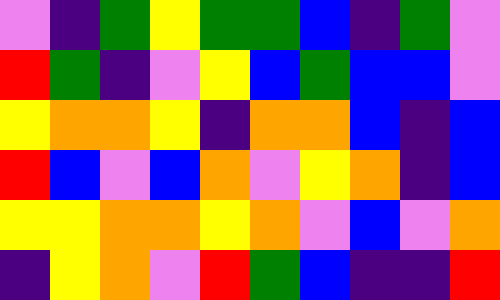[["violet", "indigo", "green", "yellow", "green", "green", "blue", "indigo", "green", "violet"], ["red", "green", "indigo", "violet", "yellow", "blue", "green", "blue", "blue", "violet"], ["yellow", "orange", "orange", "yellow", "indigo", "orange", "orange", "blue", "indigo", "blue"], ["red", "blue", "violet", "blue", "orange", "violet", "yellow", "orange", "indigo", "blue"], ["yellow", "yellow", "orange", "orange", "yellow", "orange", "violet", "blue", "violet", "orange"], ["indigo", "yellow", "orange", "violet", "red", "green", "blue", "indigo", "indigo", "red"]]